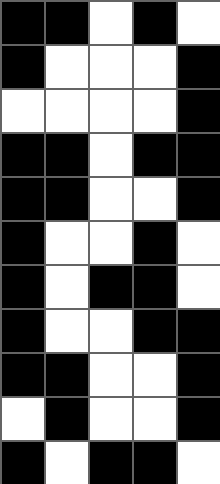[["black", "black", "white", "black", "white"], ["black", "white", "white", "white", "black"], ["white", "white", "white", "white", "black"], ["black", "black", "white", "black", "black"], ["black", "black", "white", "white", "black"], ["black", "white", "white", "black", "white"], ["black", "white", "black", "black", "white"], ["black", "white", "white", "black", "black"], ["black", "black", "white", "white", "black"], ["white", "black", "white", "white", "black"], ["black", "white", "black", "black", "white"]]